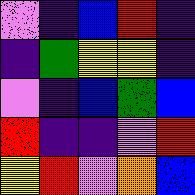[["violet", "indigo", "blue", "red", "indigo"], ["indigo", "green", "yellow", "yellow", "indigo"], ["violet", "indigo", "blue", "green", "blue"], ["red", "indigo", "indigo", "violet", "red"], ["yellow", "red", "violet", "orange", "blue"]]